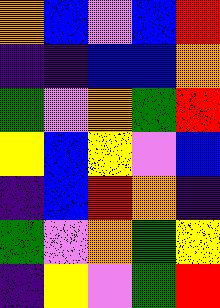[["orange", "blue", "violet", "blue", "red"], ["indigo", "indigo", "blue", "blue", "orange"], ["green", "violet", "orange", "green", "red"], ["yellow", "blue", "yellow", "violet", "blue"], ["indigo", "blue", "red", "orange", "indigo"], ["green", "violet", "orange", "green", "yellow"], ["indigo", "yellow", "violet", "green", "red"]]